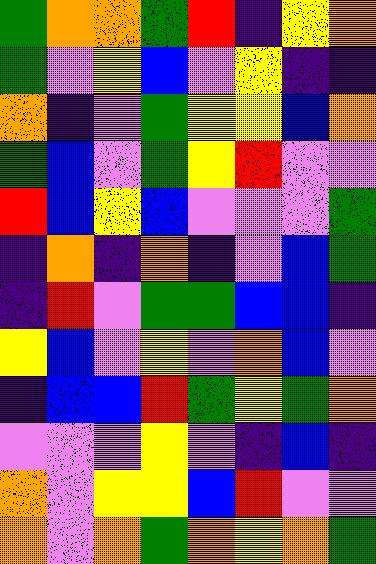[["green", "orange", "orange", "green", "red", "indigo", "yellow", "orange"], ["green", "violet", "yellow", "blue", "violet", "yellow", "indigo", "indigo"], ["orange", "indigo", "violet", "green", "yellow", "yellow", "blue", "orange"], ["green", "blue", "violet", "green", "yellow", "red", "violet", "violet"], ["red", "blue", "yellow", "blue", "violet", "violet", "violet", "green"], ["indigo", "orange", "indigo", "orange", "indigo", "violet", "blue", "green"], ["indigo", "red", "violet", "green", "green", "blue", "blue", "indigo"], ["yellow", "blue", "violet", "yellow", "violet", "orange", "blue", "violet"], ["indigo", "blue", "blue", "red", "green", "yellow", "green", "orange"], ["violet", "violet", "violet", "yellow", "violet", "indigo", "blue", "indigo"], ["orange", "violet", "yellow", "yellow", "blue", "red", "violet", "violet"], ["orange", "violet", "orange", "green", "orange", "yellow", "orange", "green"]]